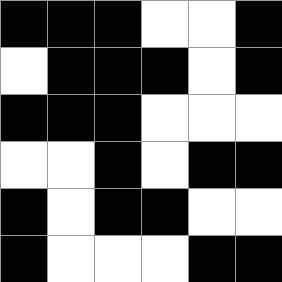[["black", "black", "black", "white", "white", "black"], ["white", "black", "black", "black", "white", "black"], ["black", "black", "black", "white", "white", "white"], ["white", "white", "black", "white", "black", "black"], ["black", "white", "black", "black", "white", "white"], ["black", "white", "white", "white", "black", "black"]]